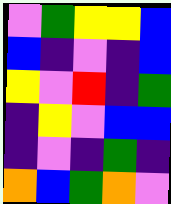[["violet", "green", "yellow", "yellow", "blue"], ["blue", "indigo", "violet", "indigo", "blue"], ["yellow", "violet", "red", "indigo", "green"], ["indigo", "yellow", "violet", "blue", "blue"], ["indigo", "violet", "indigo", "green", "indigo"], ["orange", "blue", "green", "orange", "violet"]]